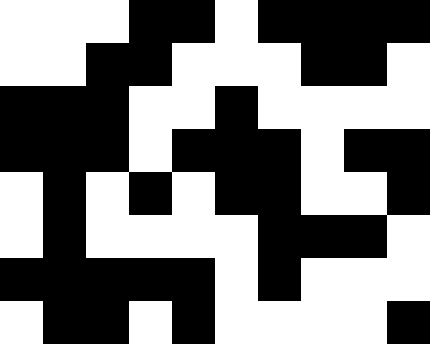[["white", "white", "white", "black", "black", "white", "black", "black", "black", "black"], ["white", "white", "black", "black", "white", "white", "white", "black", "black", "white"], ["black", "black", "black", "white", "white", "black", "white", "white", "white", "white"], ["black", "black", "black", "white", "black", "black", "black", "white", "black", "black"], ["white", "black", "white", "black", "white", "black", "black", "white", "white", "black"], ["white", "black", "white", "white", "white", "white", "black", "black", "black", "white"], ["black", "black", "black", "black", "black", "white", "black", "white", "white", "white"], ["white", "black", "black", "white", "black", "white", "white", "white", "white", "black"]]